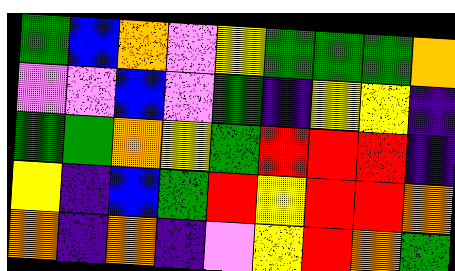[["green", "blue", "orange", "violet", "yellow", "green", "green", "green", "orange"], ["violet", "violet", "blue", "violet", "green", "indigo", "yellow", "yellow", "indigo"], ["green", "green", "orange", "yellow", "green", "red", "red", "red", "indigo"], ["yellow", "indigo", "blue", "green", "red", "yellow", "red", "red", "orange"], ["orange", "indigo", "orange", "indigo", "violet", "yellow", "red", "orange", "green"]]